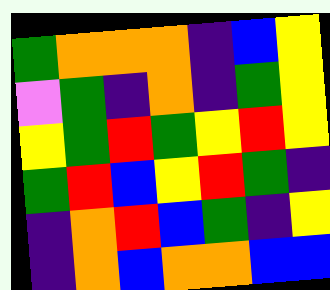[["green", "orange", "orange", "orange", "indigo", "blue", "yellow"], ["violet", "green", "indigo", "orange", "indigo", "green", "yellow"], ["yellow", "green", "red", "green", "yellow", "red", "yellow"], ["green", "red", "blue", "yellow", "red", "green", "indigo"], ["indigo", "orange", "red", "blue", "green", "indigo", "yellow"], ["indigo", "orange", "blue", "orange", "orange", "blue", "blue"]]